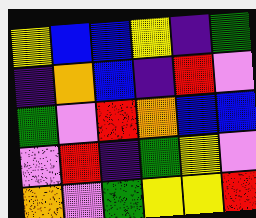[["yellow", "blue", "blue", "yellow", "indigo", "green"], ["indigo", "orange", "blue", "indigo", "red", "violet"], ["green", "violet", "red", "orange", "blue", "blue"], ["violet", "red", "indigo", "green", "yellow", "violet"], ["orange", "violet", "green", "yellow", "yellow", "red"]]